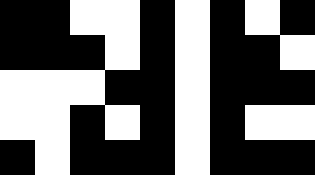[["black", "black", "white", "white", "black", "white", "black", "white", "black"], ["black", "black", "black", "white", "black", "white", "black", "black", "white"], ["white", "white", "white", "black", "black", "white", "black", "black", "black"], ["white", "white", "black", "white", "black", "white", "black", "white", "white"], ["black", "white", "black", "black", "black", "white", "black", "black", "black"]]